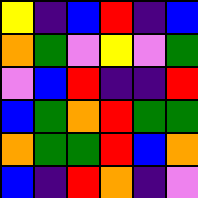[["yellow", "indigo", "blue", "red", "indigo", "blue"], ["orange", "green", "violet", "yellow", "violet", "green"], ["violet", "blue", "red", "indigo", "indigo", "red"], ["blue", "green", "orange", "red", "green", "green"], ["orange", "green", "green", "red", "blue", "orange"], ["blue", "indigo", "red", "orange", "indigo", "violet"]]